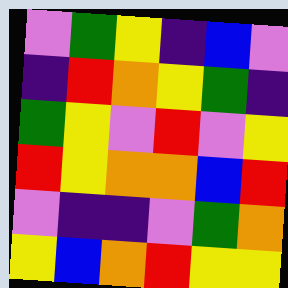[["violet", "green", "yellow", "indigo", "blue", "violet"], ["indigo", "red", "orange", "yellow", "green", "indigo"], ["green", "yellow", "violet", "red", "violet", "yellow"], ["red", "yellow", "orange", "orange", "blue", "red"], ["violet", "indigo", "indigo", "violet", "green", "orange"], ["yellow", "blue", "orange", "red", "yellow", "yellow"]]